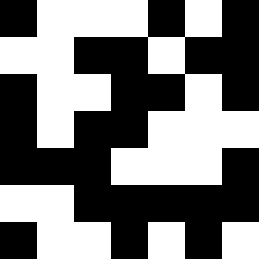[["black", "white", "white", "white", "black", "white", "black"], ["white", "white", "black", "black", "white", "black", "black"], ["black", "white", "white", "black", "black", "white", "black"], ["black", "white", "black", "black", "white", "white", "white"], ["black", "black", "black", "white", "white", "white", "black"], ["white", "white", "black", "black", "black", "black", "black"], ["black", "white", "white", "black", "white", "black", "white"]]